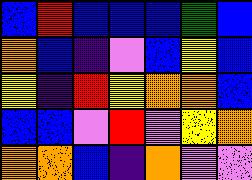[["blue", "red", "blue", "blue", "blue", "green", "blue"], ["orange", "blue", "indigo", "violet", "blue", "yellow", "blue"], ["yellow", "indigo", "red", "yellow", "orange", "orange", "blue"], ["blue", "blue", "violet", "red", "violet", "yellow", "orange"], ["orange", "orange", "blue", "indigo", "orange", "violet", "violet"]]